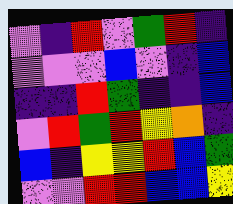[["violet", "indigo", "red", "violet", "green", "red", "indigo"], ["violet", "violet", "violet", "blue", "violet", "indigo", "blue"], ["indigo", "indigo", "red", "green", "indigo", "indigo", "blue"], ["violet", "red", "green", "red", "yellow", "orange", "indigo"], ["blue", "indigo", "yellow", "yellow", "red", "blue", "green"], ["violet", "violet", "red", "red", "blue", "blue", "yellow"]]